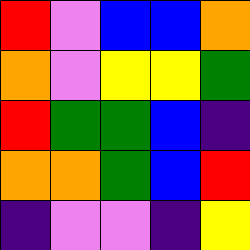[["red", "violet", "blue", "blue", "orange"], ["orange", "violet", "yellow", "yellow", "green"], ["red", "green", "green", "blue", "indigo"], ["orange", "orange", "green", "blue", "red"], ["indigo", "violet", "violet", "indigo", "yellow"]]